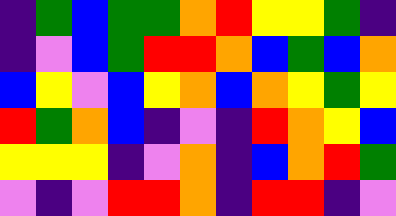[["indigo", "green", "blue", "green", "green", "orange", "red", "yellow", "yellow", "green", "indigo"], ["indigo", "violet", "blue", "green", "red", "red", "orange", "blue", "green", "blue", "orange"], ["blue", "yellow", "violet", "blue", "yellow", "orange", "blue", "orange", "yellow", "green", "yellow"], ["red", "green", "orange", "blue", "indigo", "violet", "indigo", "red", "orange", "yellow", "blue"], ["yellow", "yellow", "yellow", "indigo", "violet", "orange", "indigo", "blue", "orange", "red", "green"], ["violet", "indigo", "violet", "red", "red", "orange", "indigo", "red", "red", "indigo", "violet"]]